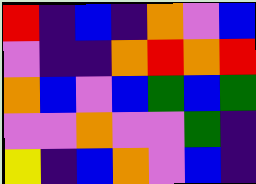[["red", "indigo", "blue", "indigo", "orange", "violet", "blue"], ["violet", "indigo", "indigo", "orange", "red", "orange", "red"], ["orange", "blue", "violet", "blue", "green", "blue", "green"], ["violet", "violet", "orange", "violet", "violet", "green", "indigo"], ["yellow", "indigo", "blue", "orange", "violet", "blue", "indigo"]]